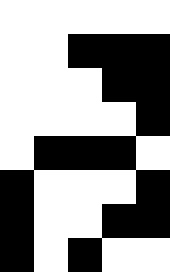[["white", "white", "white", "white", "white"], ["white", "white", "black", "black", "black"], ["white", "white", "white", "black", "black"], ["white", "white", "white", "white", "black"], ["white", "black", "black", "black", "white"], ["black", "white", "white", "white", "black"], ["black", "white", "white", "black", "black"], ["black", "white", "black", "white", "white"]]